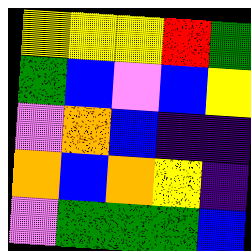[["yellow", "yellow", "yellow", "red", "green"], ["green", "blue", "violet", "blue", "yellow"], ["violet", "orange", "blue", "indigo", "indigo"], ["orange", "blue", "orange", "yellow", "indigo"], ["violet", "green", "green", "green", "blue"]]